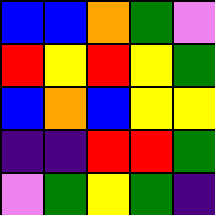[["blue", "blue", "orange", "green", "violet"], ["red", "yellow", "red", "yellow", "green"], ["blue", "orange", "blue", "yellow", "yellow"], ["indigo", "indigo", "red", "red", "green"], ["violet", "green", "yellow", "green", "indigo"]]